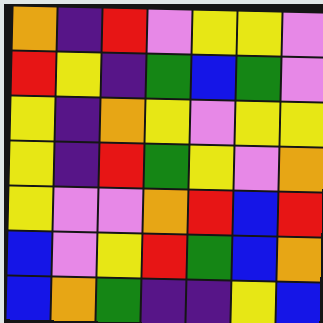[["orange", "indigo", "red", "violet", "yellow", "yellow", "violet"], ["red", "yellow", "indigo", "green", "blue", "green", "violet"], ["yellow", "indigo", "orange", "yellow", "violet", "yellow", "yellow"], ["yellow", "indigo", "red", "green", "yellow", "violet", "orange"], ["yellow", "violet", "violet", "orange", "red", "blue", "red"], ["blue", "violet", "yellow", "red", "green", "blue", "orange"], ["blue", "orange", "green", "indigo", "indigo", "yellow", "blue"]]